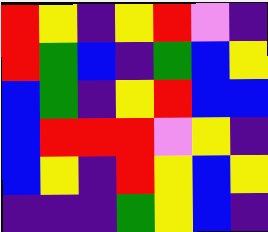[["red", "yellow", "indigo", "yellow", "red", "violet", "indigo"], ["red", "green", "blue", "indigo", "green", "blue", "yellow"], ["blue", "green", "indigo", "yellow", "red", "blue", "blue"], ["blue", "red", "red", "red", "violet", "yellow", "indigo"], ["blue", "yellow", "indigo", "red", "yellow", "blue", "yellow"], ["indigo", "indigo", "indigo", "green", "yellow", "blue", "indigo"]]